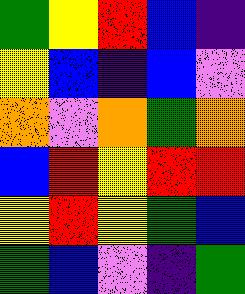[["green", "yellow", "red", "blue", "indigo"], ["yellow", "blue", "indigo", "blue", "violet"], ["orange", "violet", "orange", "green", "orange"], ["blue", "red", "yellow", "red", "red"], ["yellow", "red", "yellow", "green", "blue"], ["green", "blue", "violet", "indigo", "green"]]